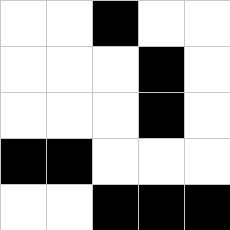[["white", "white", "black", "white", "white"], ["white", "white", "white", "black", "white"], ["white", "white", "white", "black", "white"], ["black", "black", "white", "white", "white"], ["white", "white", "black", "black", "black"]]